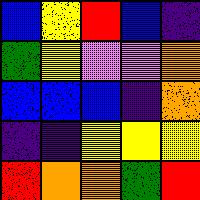[["blue", "yellow", "red", "blue", "indigo"], ["green", "yellow", "violet", "violet", "orange"], ["blue", "blue", "blue", "indigo", "orange"], ["indigo", "indigo", "yellow", "yellow", "yellow"], ["red", "orange", "orange", "green", "red"]]